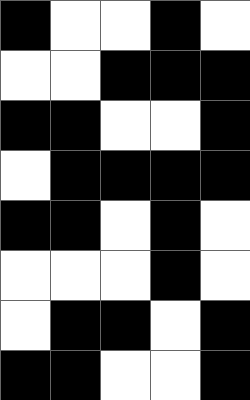[["black", "white", "white", "black", "white"], ["white", "white", "black", "black", "black"], ["black", "black", "white", "white", "black"], ["white", "black", "black", "black", "black"], ["black", "black", "white", "black", "white"], ["white", "white", "white", "black", "white"], ["white", "black", "black", "white", "black"], ["black", "black", "white", "white", "black"]]